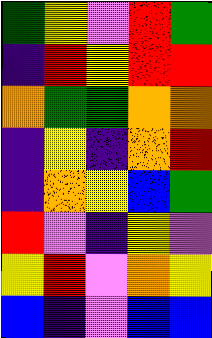[["green", "yellow", "violet", "red", "green"], ["indigo", "red", "yellow", "red", "red"], ["orange", "green", "green", "orange", "orange"], ["indigo", "yellow", "indigo", "orange", "red"], ["indigo", "orange", "yellow", "blue", "green"], ["red", "violet", "indigo", "yellow", "violet"], ["yellow", "red", "violet", "orange", "yellow"], ["blue", "indigo", "violet", "blue", "blue"]]